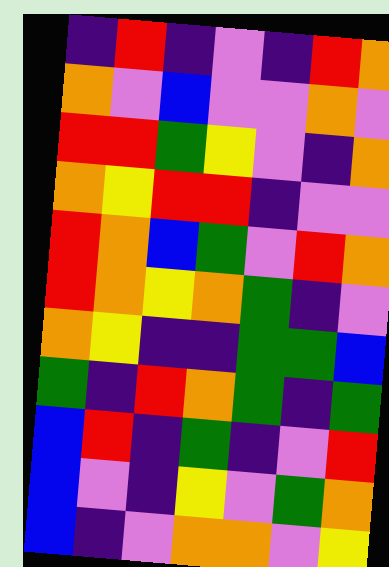[["indigo", "red", "indigo", "violet", "indigo", "red", "orange"], ["orange", "violet", "blue", "violet", "violet", "orange", "violet"], ["red", "red", "green", "yellow", "violet", "indigo", "orange"], ["orange", "yellow", "red", "red", "indigo", "violet", "violet"], ["red", "orange", "blue", "green", "violet", "red", "orange"], ["red", "orange", "yellow", "orange", "green", "indigo", "violet"], ["orange", "yellow", "indigo", "indigo", "green", "green", "blue"], ["green", "indigo", "red", "orange", "green", "indigo", "green"], ["blue", "red", "indigo", "green", "indigo", "violet", "red"], ["blue", "violet", "indigo", "yellow", "violet", "green", "orange"], ["blue", "indigo", "violet", "orange", "orange", "violet", "yellow"]]